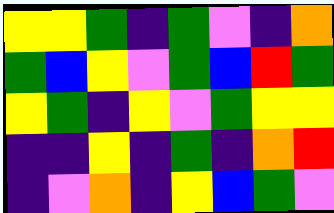[["yellow", "yellow", "green", "indigo", "green", "violet", "indigo", "orange"], ["green", "blue", "yellow", "violet", "green", "blue", "red", "green"], ["yellow", "green", "indigo", "yellow", "violet", "green", "yellow", "yellow"], ["indigo", "indigo", "yellow", "indigo", "green", "indigo", "orange", "red"], ["indigo", "violet", "orange", "indigo", "yellow", "blue", "green", "violet"]]